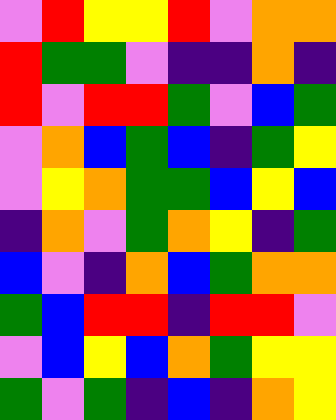[["violet", "red", "yellow", "yellow", "red", "violet", "orange", "orange"], ["red", "green", "green", "violet", "indigo", "indigo", "orange", "indigo"], ["red", "violet", "red", "red", "green", "violet", "blue", "green"], ["violet", "orange", "blue", "green", "blue", "indigo", "green", "yellow"], ["violet", "yellow", "orange", "green", "green", "blue", "yellow", "blue"], ["indigo", "orange", "violet", "green", "orange", "yellow", "indigo", "green"], ["blue", "violet", "indigo", "orange", "blue", "green", "orange", "orange"], ["green", "blue", "red", "red", "indigo", "red", "red", "violet"], ["violet", "blue", "yellow", "blue", "orange", "green", "yellow", "yellow"], ["green", "violet", "green", "indigo", "blue", "indigo", "orange", "yellow"]]